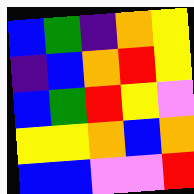[["blue", "green", "indigo", "orange", "yellow"], ["indigo", "blue", "orange", "red", "yellow"], ["blue", "green", "red", "yellow", "violet"], ["yellow", "yellow", "orange", "blue", "orange"], ["blue", "blue", "violet", "violet", "red"]]